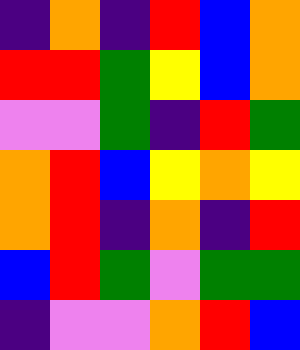[["indigo", "orange", "indigo", "red", "blue", "orange"], ["red", "red", "green", "yellow", "blue", "orange"], ["violet", "violet", "green", "indigo", "red", "green"], ["orange", "red", "blue", "yellow", "orange", "yellow"], ["orange", "red", "indigo", "orange", "indigo", "red"], ["blue", "red", "green", "violet", "green", "green"], ["indigo", "violet", "violet", "orange", "red", "blue"]]